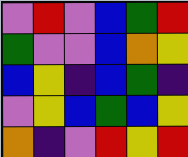[["violet", "red", "violet", "blue", "green", "red"], ["green", "violet", "violet", "blue", "orange", "yellow"], ["blue", "yellow", "indigo", "blue", "green", "indigo"], ["violet", "yellow", "blue", "green", "blue", "yellow"], ["orange", "indigo", "violet", "red", "yellow", "red"]]